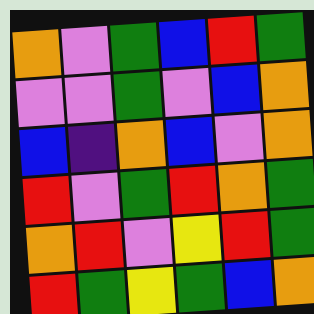[["orange", "violet", "green", "blue", "red", "green"], ["violet", "violet", "green", "violet", "blue", "orange"], ["blue", "indigo", "orange", "blue", "violet", "orange"], ["red", "violet", "green", "red", "orange", "green"], ["orange", "red", "violet", "yellow", "red", "green"], ["red", "green", "yellow", "green", "blue", "orange"]]